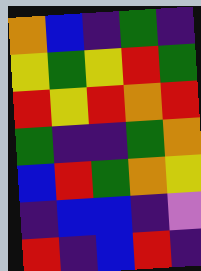[["orange", "blue", "indigo", "green", "indigo"], ["yellow", "green", "yellow", "red", "green"], ["red", "yellow", "red", "orange", "red"], ["green", "indigo", "indigo", "green", "orange"], ["blue", "red", "green", "orange", "yellow"], ["indigo", "blue", "blue", "indigo", "violet"], ["red", "indigo", "blue", "red", "indigo"]]